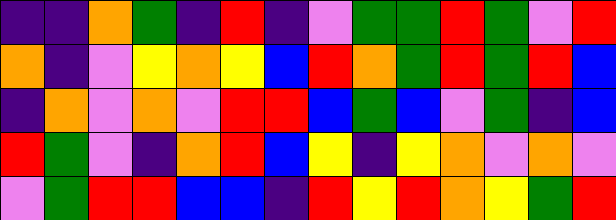[["indigo", "indigo", "orange", "green", "indigo", "red", "indigo", "violet", "green", "green", "red", "green", "violet", "red"], ["orange", "indigo", "violet", "yellow", "orange", "yellow", "blue", "red", "orange", "green", "red", "green", "red", "blue"], ["indigo", "orange", "violet", "orange", "violet", "red", "red", "blue", "green", "blue", "violet", "green", "indigo", "blue"], ["red", "green", "violet", "indigo", "orange", "red", "blue", "yellow", "indigo", "yellow", "orange", "violet", "orange", "violet"], ["violet", "green", "red", "red", "blue", "blue", "indigo", "red", "yellow", "red", "orange", "yellow", "green", "red"]]